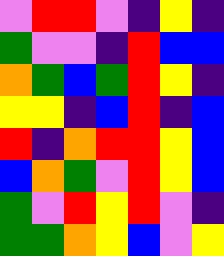[["violet", "red", "red", "violet", "indigo", "yellow", "indigo"], ["green", "violet", "violet", "indigo", "red", "blue", "blue"], ["orange", "green", "blue", "green", "red", "yellow", "indigo"], ["yellow", "yellow", "indigo", "blue", "red", "indigo", "blue"], ["red", "indigo", "orange", "red", "red", "yellow", "blue"], ["blue", "orange", "green", "violet", "red", "yellow", "blue"], ["green", "violet", "red", "yellow", "red", "violet", "indigo"], ["green", "green", "orange", "yellow", "blue", "violet", "yellow"]]